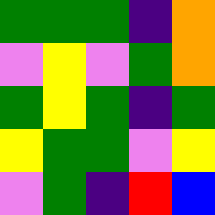[["green", "green", "green", "indigo", "orange"], ["violet", "yellow", "violet", "green", "orange"], ["green", "yellow", "green", "indigo", "green"], ["yellow", "green", "green", "violet", "yellow"], ["violet", "green", "indigo", "red", "blue"]]